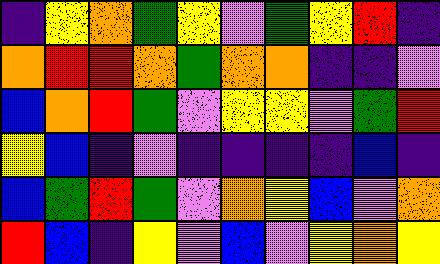[["indigo", "yellow", "orange", "green", "yellow", "violet", "green", "yellow", "red", "indigo"], ["orange", "red", "red", "orange", "green", "orange", "orange", "indigo", "indigo", "violet"], ["blue", "orange", "red", "green", "violet", "yellow", "yellow", "violet", "green", "red"], ["yellow", "blue", "indigo", "violet", "indigo", "indigo", "indigo", "indigo", "blue", "indigo"], ["blue", "green", "red", "green", "violet", "orange", "yellow", "blue", "violet", "orange"], ["red", "blue", "indigo", "yellow", "violet", "blue", "violet", "yellow", "orange", "yellow"]]